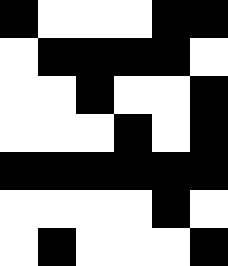[["black", "white", "white", "white", "black", "black"], ["white", "black", "black", "black", "black", "white"], ["white", "white", "black", "white", "white", "black"], ["white", "white", "white", "black", "white", "black"], ["black", "black", "black", "black", "black", "black"], ["white", "white", "white", "white", "black", "white"], ["white", "black", "white", "white", "white", "black"]]